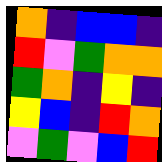[["orange", "indigo", "blue", "blue", "indigo"], ["red", "violet", "green", "orange", "orange"], ["green", "orange", "indigo", "yellow", "indigo"], ["yellow", "blue", "indigo", "red", "orange"], ["violet", "green", "violet", "blue", "red"]]